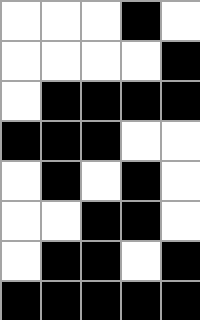[["white", "white", "white", "black", "white"], ["white", "white", "white", "white", "black"], ["white", "black", "black", "black", "black"], ["black", "black", "black", "white", "white"], ["white", "black", "white", "black", "white"], ["white", "white", "black", "black", "white"], ["white", "black", "black", "white", "black"], ["black", "black", "black", "black", "black"]]